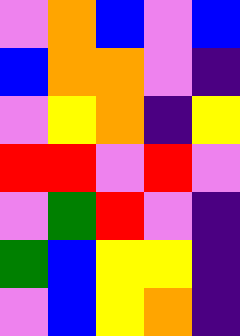[["violet", "orange", "blue", "violet", "blue"], ["blue", "orange", "orange", "violet", "indigo"], ["violet", "yellow", "orange", "indigo", "yellow"], ["red", "red", "violet", "red", "violet"], ["violet", "green", "red", "violet", "indigo"], ["green", "blue", "yellow", "yellow", "indigo"], ["violet", "blue", "yellow", "orange", "indigo"]]